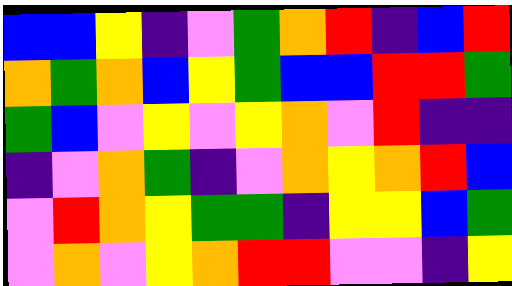[["blue", "blue", "yellow", "indigo", "violet", "green", "orange", "red", "indigo", "blue", "red"], ["orange", "green", "orange", "blue", "yellow", "green", "blue", "blue", "red", "red", "green"], ["green", "blue", "violet", "yellow", "violet", "yellow", "orange", "violet", "red", "indigo", "indigo"], ["indigo", "violet", "orange", "green", "indigo", "violet", "orange", "yellow", "orange", "red", "blue"], ["violet", "red", "orange", "yellow", "green", "green", "indigo", "yellow", "yellow", "blue", "green"], ["violet", "orange", "violet", "yellow", "orange", "red", "red", "violet", "violet", "indigo", "yellow"]]